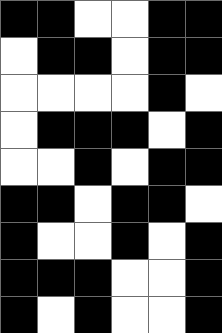[["black", "black", "white", "white", "black", "black"], ["white", "black", "black", "white", "black", "black"], ["white", "white", "white", "white", "black", "white"], ["white", "black", "black", "black", "white", "black"], ["white", "white", "black", "white", "black", "black"], ["black", "black", "white", "black", "black", "white"], ["black", "white", "white", "black", "white", "black"], ["black", "black", "black", "white", "white", "black"], ["black", "white", "black", "white", "white", "black"]]